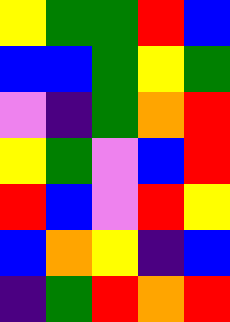[["yellow", "green", "green", "red", "blue"], ["blue", "blue", "green", "yellow", "green"], ["violet", "indigo", "green", "orange", "red"], ["yellow", "green", "violet", "blue", "red"], ["red", "blue", "violet", "red", "yellow"], ["blue", "orange", "yellow", "indigo", "blue"], ["indigo", "green", "red", "orange", "red"]]